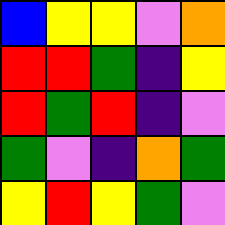[["blue", "yellow", "yellow", "violet", "orange"], ["red", "red", "green", "indigo", "yellow"], ["red", "green", "red", "indigo", "violet"], ["green", "violet", "indigo", "orange", "green"], ["yellow", "red", "yellow", "green", "violet"]]